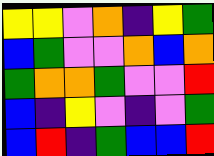[["yellow", "yellow", "violet", "orange", "indigo", "yellow", "green"], ["blue", "green", "violet", "violet", "orange", "blue", "orange"], ["green", "orange", "orange", "green", "violet", "violet", "red"], ["blue", "indigo", "yellow", "violet", "indigo", "violet", "green"], ["blue", "red", "indigo", "green", "blue", "blue", "red"]]